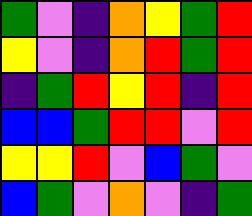[["green", "violet", "indigo", "orange", "yellow", "green", "red"], ["yellow", "violet", "indigo", "orange", "red", "green", "red"], ["indigo", "green", "red", "yellow", "red", "indigo", "red"], ["blue", "blue", "green", "red", "red", "violet", "red"], ["yellow", "yellow", "red", "violet", "blue", "green", "violet"], ["blue", "green", "violet", "orange", "violet", "indigo", "green"]]